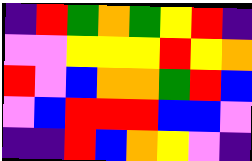[["indigo", "red", "green", "orange", "green", "yellow", "red", "indigo"], ["violet", "violet", "yellow", "yellow", "yellow", "red", "yellow", "orange"], ["red", "violet", "blue", "orange", "orange", "green", "red", "blue"], ["violet", "blue", "red", "red", "red", "blue", "blue", "violet"], ["indigo", "indigo", "red", "blue", "orange", "yellow", "violet", "indigo"]]